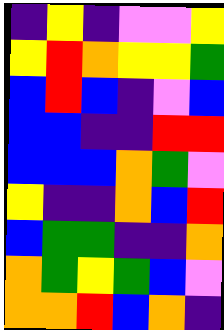[["indigo", "yellow", "indigo", "violet", "violet", "yellow"], ["yellow", "red", "orange", "yellow", "yellow", "green"], ["blue", "red", "blue", "indigo", "violet", "blue"], ["blue", "blue", "indigo", "indigo", "red", "red"], ["blue", "blue", "blue", "orange", "green", "violet"], ["yellow", "indigo", "indigo", "orange", "blue", "red"], ["blue", "green", "green", "indigo", "indigo", "orange"], ["orange", "green", "yellow", "green", "blue", "violet"], ["orange", "orange", "red", "blue", "orange", "indigo"]]